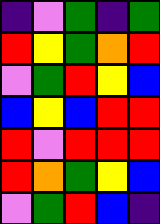[["indigo", "violet", "green", "indigo", "green"], ["red", "yellow", "green", "orange", "red"], ["violet", "green", "red", "yellow", "blue"], ["blue", "yellow", "blue", "red", "red"], ["red", "violet", "red", "red", "red"], ["red", "orange", "green", "yellow", "blue"], ["violet", "green", "red", "blue", "indigo"]]